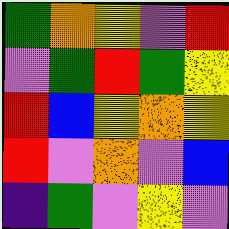[["green", "orange", "yellow", "violet", "red"], ["violet", "green", "red", "green", "yellow"], ["red", "blue", "yellow", "orange", "yellow"], ["red", "violet", "orange", "violet", "blue"], ["indigo", "green", "violet", "yellow", "violet"]]